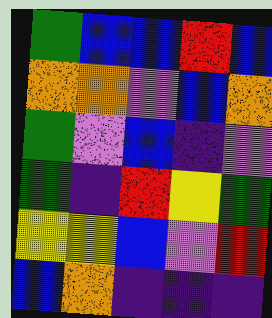[["green", "blue", "blue", "red", "blue"], ["orange", "orange", "violet", "blue", "orange"], ["green", "violet", "blue", "indigo", "violet"], ["green", "indigo", "red", "yellow", "green"], ["yellow", "yellow", "blue", "violet", "red"], ["blue", "orange", "indigo", "indigo", "indigo"]]